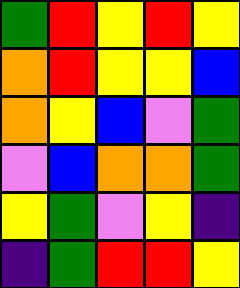[["green", "red", "yellow", "red", "yellow"], ["orange", "red", "yellow", "yellow", "blue"], ["orange", "yellow", "blue", "violet", "green"], ["violet", "blue", "orange", "orange", "green"], ["yellow", "green", "violet", "yellow", "indigo"], ["indigo", "green", "red", "red", "yellow"]]